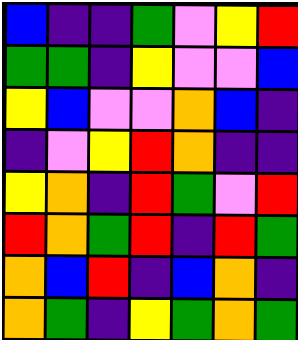[["blue", "indigo", "indigo", "green", "violet", "yellow", "red"], ["green", "green", "indigo", "yellow", "violet", "violet", "blue"], ["yellow", "blue", "violet", "violet", "orange", "blue", "indigo"], ["indigo", "violet", "yellow", "red", "orange", "indigo", "indigo"], ["yellow", "orange", "indigo", "red", "green", "violet", "red"], ["red", "orange", "green", "red", "indigo", "red", "green"], ["orange", "blue", "red", "indigo", "blue", "orange", "indigo"], ["orange", "green", "indigo", "yellow", "green", "orange", "green"]]